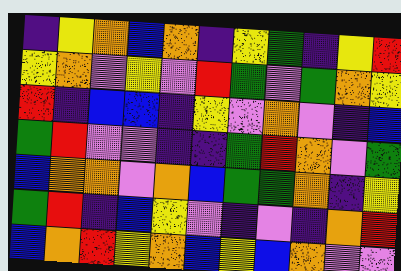[["indigo", "yellow", "orange", "blue", "orange", "indigo", "yellow", "green", "indigo", "yellow", "red"], ["yellow", "orange", "violet", "yellow", "violet", "red", "green", "violet", "green", "orange", "yellow"], ["red", "indigo", "blue", "blue", "indigo", "yellow", "violet", "orange", "violet", "indigo", "blue"], ["green", "red", "violet", "violet", "indigo", "indigo", "green", "red", "orange", "violet", "green"], ["blue", "orange", "orange", "violet", "orange", "blue", "green", "green", "orange", "indigo", "yellow"], ["green", "red", "indigo", "blue", "yellow", "violet", "indigo", "violet", "indigo", "orange", "red"], ["blue", "orange", "red", "yellow", "orange", "blue", "yellow", "blue", "orange", "violet", "violet"]]